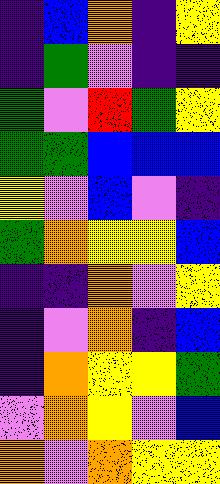[["indigo", "blue", "orange", "indigo", "yellow"], ["indigo", "green", "violet", "indigo", "indigo"], ["green", "violet", "red", "green", "yellow"], ["green", "green", "blue", "blue", "blue"], ["yellow", "violet", "blue", "violet", "indigo"], ["green", "orange", "yellow", "yellow", "blue"], ["indigo", "indigo", "orange", "violet", "yellow"], ["indigo", "violet", "orange", "indigo", "blue"], ["indigo", "orange", "yellow", "yellow", "green"], ["violet", "orange", "yellow", "violet", "blue"], ["orange", "violet", "orange", "yellow", "yellow"]]